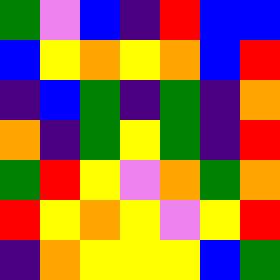[["green", "violet", "blue", "indigo", "red", "blue", "blue"], ["blue", "yellow", "orange", "yellow", "orange", "blue", "red"], ["indigo", "blue", "green", "indigo", "green", "indigo", "orange"], ["orange", "indigo", "green", "yellow", "green", "indigo", "red"], ["green", "red", "yellow", "violet", "orange", "green", "orange"], ["red", "yellow", "orange", "yellow", "violet", "yellow", "red"], ["indigo", "orange", "yellow", "yellow", "yellow", "blue", "green"]]